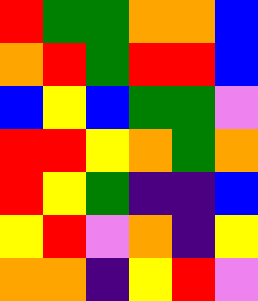[["red", "green", "green", "orange", "orange", "blue"], ["orange", "red", "green", "red", "red", "blue"], ["blue", "yellow", "blue", "green", "green", "violet"], ["red", "red", "yellow", "orange", "green", "orange"], ["red", "yellow", "green", "indigo", "indigo", "blue"], ["yellow", "red", "violet", "orange", "indigo", "yellow"], ["orange", "orange", "indigo", "yellow", "red", "violet"]]